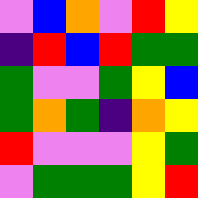[["violet", "blue", "orange", "violet", "red", "yellow"], ["indigo", "red", "blue", "red", "green", "green"], ["green", "violet", "violet", "green", "yellow", "blue"], ["green", "orange", "green", "indigo", "orange", "yellow"], ["red", "violet", "violet", "violet", "yellow", "green"], ["violet", "green", "green", "green", "yellow", "red"]]